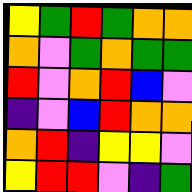[["yellow", "green", "red", "green", "orange", "orange"], ["orange", "violet", "green", "orange", "green", "green"], ["red", "violet", "orange", "red", "blue", "violet"], ["indigo", "violet", "blue", "red", "orange", "orange"], ["orange", "red", "indigo", "yellow", "yellow", "violet"], ["yellow", "red", "red", "violet", "indigo", "green"]]